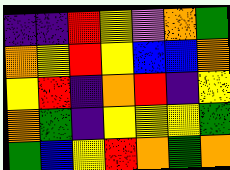[["indigo", "indigo", "red", "yellow", "violet", "orange", "green"], ["orange", "yellow", "red", "yellow", "blue", "blue", "orange"], ["yellow", "red", "indigo", "orange", "red", "indigo", "yellow"], ["orange", "green", "indigo", "yellow", "yellow", "yellow", "green"], ["green", "blue", "yellow", "red", "orange", "green", "orange"]]